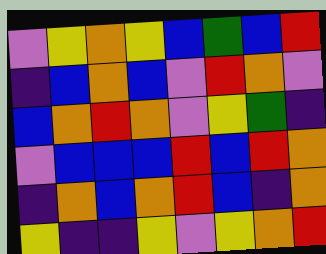[["violet", "yellow", "orange", "yellow", "blue", "green", "blue", "red"], ["indigo", "blue", "orange", "blue", "violet", "red", "orange", "violet"], ["blue", "orange", "red", "orange", "violet", "yellow", "green", "indigo"], ["violet", "blue", "blue", "blue", "red", "blue", "red", "orange"], ["indigo", "orange", "blue", "orange", "red", "blue", "indigo", "orange"], ["yellow", "indigo", "indigo", "yellow", "violet", "yellow", "orange", "red"]]